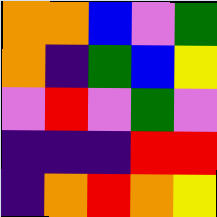[["orange", "orange", "blue", "violet", "green"], ["orange", "indigo", "green", "blue", "yellow"], ["violet", "red", "violet", "green", "violet"], ["indigo", "indigo", "indigo", "red", "red"], ["indigo", "orange", "red", "orange", "yellow"]]